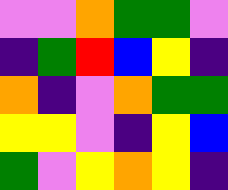[["violet", "violet", "orange", "green", "green", "violet"], ["indigo", "green", "red", "blue", "yellow", "indigo"], ["orange", "indigo", "violet", "orange", "green", "green"], ["yellow", "yellow", "violet", "indigo", "yellow", "blue"], ["green", "violet", "yellow", "orange", "yellow", "indigo"]]